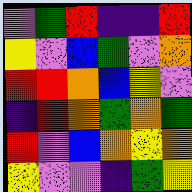[["violet", "green", "red", "indigo", "indigo", "red"], ["yellow", "violet", "blue", "green", "violet", "orange"], ["red", "red", "orange", "blue", "yellow", "violet"], ["indigo", "red", "orange", "green", "orange", "green"], ["red", "violet", "blue", "orange", "yellow", "orange"], ["yellow", "violet", "violet", "indigo", "green", "yellow"]]